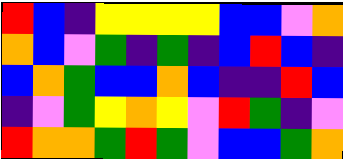[["red", "blue", "indigo", "yellow", "yellow", "yellow", "yellow", "blue", "blue", "violet", "orange"], ["orange", "blue", "violet", "green", "indigo", "green", "indigo", "blue", "red", "blue", "indigo"], ["blue", "orange", "green", "blue", "blue", "orange", "blue", "indigo", "indigo", "red", "blue"], ["indigo", "violet", "green", "yellow", "orange", "yellow", "violet", "red", "green", "indigo", "violet"], ["red", "orange", "orange", "green", "red", "green", "violet", "blue", "blue", "green", "orange"]]